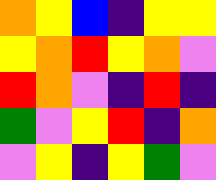[["orange", "yellow", "blue", "indigo", "yellow", "yellow"], ["yellow", "orange", "red", "yellow", "orange", "violet"], ["red", "orange", "violet", "indigo", "red", "indigo"], ["green", "violet", "yellow", "red", "indigo", "orange"], ["violet", "yellow", "indigo", "yellow", "green", "violet"]]